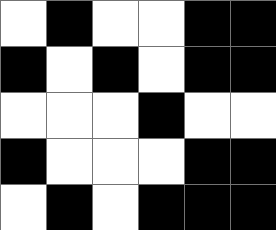[["white", "black", "white", "white", "black", "black"], ["black", "white", "black", "white", "black", "black"], ["white", "white", "white", "black", "white", "white"], ["black", "white", "white", "white", "black", "black"], ["white", "black", "white", "black", "black", "black"]]